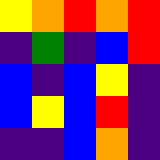[["yellow", "orange", "red", "orange", "red"], ["indigo", "green", "indigo", "blue", "red"], ["blue", "indigo", "blue", "yellow", "indigo"], ["blue", "yellow", "blue", "red", "indigo"], ["indigo", "indigo", "blue", "orange", "indigo"]]